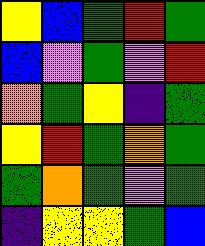[["yellow", "blue", "green", "red", "green"], ["blue", "violet", "green", "violet", "red"], ["orange", "green", "yellow", "indigo", "green"], ["yellow", "red", "green", "orange", "green"], ["green", "orange", "green", "violet", "green"], ["indigo", "yellow", "yellow", "green", "blue"]]